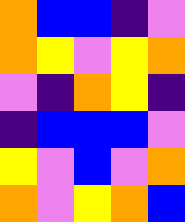[["orange", "blue", "blue", "indigo", "violet"], ["orange", "yellow", "violet", "yellow", "orange"], ["violet", "indigo", "orange", "yellow", "indigo"], ["indigo", "blue", "blue", "blue", "violet"], ["yellow", "violet", "blue", "violet", "orange"], ["orange", "violet", "yellow", "orange", "blue"]]